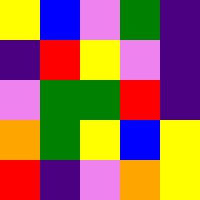[["yellow", "blue", "violet", "green", "indigo"], ["indigo", "red", "yellow", "violet", "indigo"], ["violet", "green", "green", "red", "indigo"], ["orange", "green", "yellow", "blue", "yellow"], ["red", "indigo", "violet", "orange", "yellow"]]